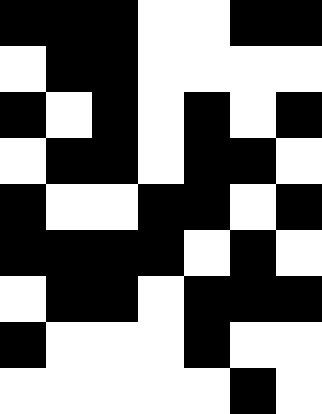[["black", "black", "black", "white", "white", "black", "black"], ["white", "black", "black", "white", "white", "white", "white"], ["black", "white", "black", "white", "black", "white", "black"], ["white", "black", "black", "white", "black", "black", "white"], ["black", "white", "white", "black", "black", "white", "black"], ["black", "black", "black", "black", "white", "black", "white"], ["white", "black", "black", "white", "black", "black", "black"], ["black", "white", "white", "white", "black", "white", "white"], ["white", "white", "white", "white", "white", "black", "white"]]